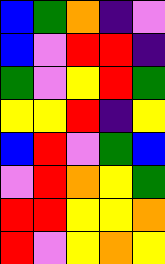[["blue", "green", "orange", "indigo", "violet"], ["blue", "violet", "red", "red", "indigo"], ["green", "violet", "yellow", "red", "green"], ["yellow", "yellow", "red", "indigo", "yellow"], ["blue", "red", "violet", "green", "blue"], ["violet", "red", "orange", "yellow", "green"], ["red", "red", "yellow", "yellow", "orange"], ["red", "violet", "yellow", "orange", "yellow"]]